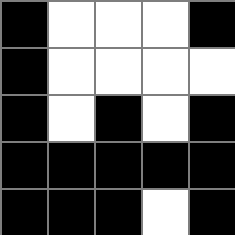[["black", "white", "white", "white", "black"], ["black", "white", "white", "white", "white"], ["black", "white", "black", "white", "black"], ["black", "black", "black", "black", "black"], ["black", "black", "black", "white", "black"]]